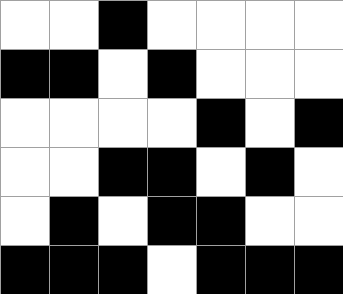[["white", "white", "black", "white", "white", "white", "white"], ["black", "black", "white", "black", "white", "white", "white"], ["white", "white", "white", "white", "black", "white", "black"], ["white", "white", "black", "black", "white", "black", "white"], ["white", "black", "white", "black", "black", "white", "white"], ["black", "black", "black", "white", "black", "black", "black"]]